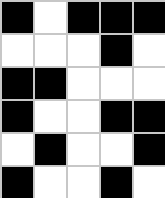[["black", "white", "black", "black", "black"], ["white", "white", "white", "black", "white"], ["black", "black", "white", "white", "white"], ["black", "white", "white", "black", "black"], ["white", "black", "white", "white", "black"], ["black", "white", "white", "black", "white"]]